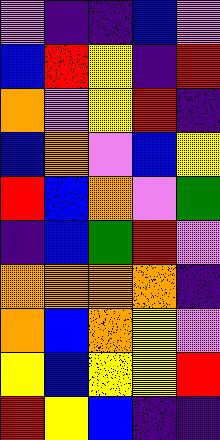[["violet", "indigo", "indigo", "blue", "violet"], ["blue", "red", "yellow", "indigo", "red"], ["orange", "violet", "yellow", "red", "indigo"], ["blue", "orange", "violet", "blue", "yellow"], ["red", "blue", "orange", "violet", "green"], ["indigo", "blue", "green", "red", "violet"], ["orange", "orange", "orange", "orange", "indigo"], ["orange", "blue", "orange", "yellow", "violet"], ["yellow", "blue", "yellow", "yellow", "red"], ["red", "yellow", "blue", "indigo", "indigo"]]